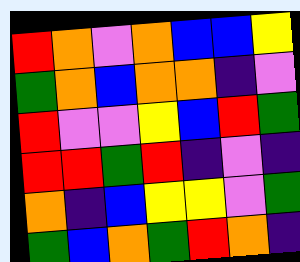[["red", "orange", "violet", "orange", "blue", "blue", "yellow"], ["green", "orange", "blue", "orange", "orange", "indigo", "violet"], ["red", "violet", "violet", "yellow", "blue", "red", "green"], ["red", "red", "green", "red", "indigo", "violet", "indigo"], ["orange", "indigo", "blue", "yellow", "yellow", "violet", "green"], ["green", "blue", "orange", "green", "red", "orange", "indigo"]]